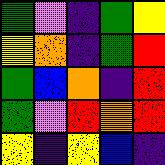[["green", "violet", "indigo", "green", "yellow"], ["yellow", "orange", "indigo", "green", "red"], ["green", "blue", "orange", "indigo", "red"], ["green", "violet", "red", "orange", "red"], ["yellow", "indigo", "yellow", "blue", "indigo"]]